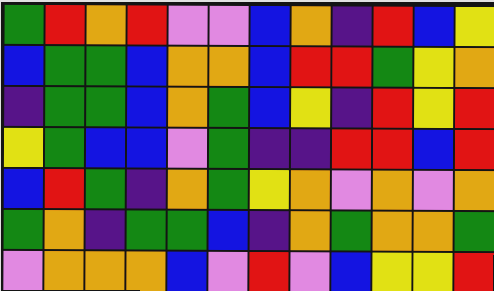[["green", "red", "orange", "red", "violet", "violet", "blue", "orange", "indigo", "red", "blue", "yellow"], ["blue", "green", "green", "blue", "orange", "orange", "blue", "red", "red", "green", "yellow", "orange"], ["indigo", "green", "green", "blue", "orange", "green", "blue", "yellow", "indigo", "red", "yellow", "red"], ["yellow", "green", "blue", "blue", "violet", "green", "indigo", "indigo", "red", "red", "blue", "red"], ["blue", "red", "green", "indigo", "orange", "green", "yellow", "orange", "violet", "orange", "violet", "orange"], ["green", "orange", "indigo", "green", "green", "blue", "indigo", "orange", "green", "orange", "orange", "green"], ["violet", "orange", "orange", "orange", "blue", "violet", "red", "violet", "blue", "yellow", "yellow", "red"]]